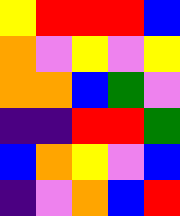[["yellow", "red", "red", "red", "blue"], ["orange", "violet", "yellow", "violet", "yellow"], ["orange", "orange", "blue", "green", "violet"], ["indigo", "indigo", "red", "red", "green"], ["blue", "orange", "yellow", "violet", "blue"], ["indigo", "violet", "orange", "blue", "red"]]